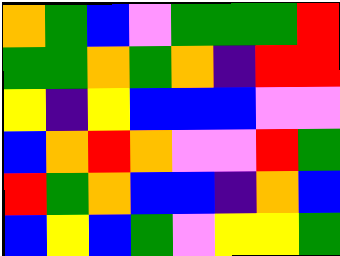[["orange", "green", "blue", "violet", "green", "green", "green", "red"], ["green", "green", "orange", "green", "orange", "indigo", "red", "red"], ["yellow", "indigo", "yellow", "blue", "blue", "blue", "violet", "violet"], ["blue", "orange", "red", "orange", "violet", "violet", "red", "green"], ["red", "green", "orange", "blue", "blue", "indigo", "orange", "blue"], ["blue", "yellow", "blue", "green", "violet", "yellow", "yellow", "green"]]